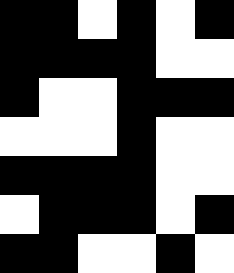[["black", "black", "white", "black", "white", "black"], ["black", "black", "black", "black", "white", "white"], ["black", "white", "white", "black", "black", "black"], ["white", "white", "white", "black", "white", "white"], ["black", "black", "black", "black", "white", "white"], ["white", "black", "black", "black", "white", "black"], ["black", "black", "white", "white", "black", "white"]]